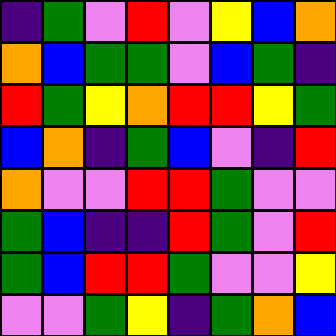[["indigo", "green", "violet", "red", "violet", "yellow", "blue", "orange"], ["orange", "blue", "green", "green", "violet", "blue", "green", "indigo"], ["red", "green", "yellow", "orange", "red", "red", "yellow", "green"], ["blue", "orange", "indigo", "green", "blue", "violet", "indigo", "red"], ["orange", "violet", "violet", "red", "red", "green", "violet", "violet"], ["green", "blue", "indigo", "indigo", "red", "green", "violet", "red"], ["green", "blue", "red", "red", "green", "violet", "violet", "yellow"], ["violet", "violet", "green", "yellow", "indigo", "green", "orange", "blue"]]